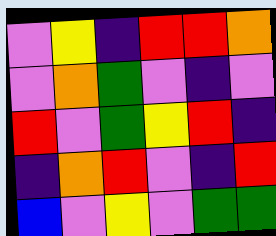[["violet", "yellow", "indigo", "red", "red", "orange"], ["violet", "orange", "green", "violet", "indigo", "violet"], ["red", "violet", "green", "yellow", "red", "indigo"], ["indigo", "orange", "red", "violet", "indigo", "red"], ["blue", "violet", "yellow", "violet", "green", "green"]]